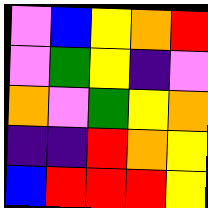[["violet", "blue", "yellow", "orange", "red"], ["violet", "green", "yellow", "indigo", "violet"], ["orange", "violet", "green", "yellow", "orange"], ["indigo", "indigo", "red", "orange", "yellow"], ["blue", "red", "red", "red", "yellow"]]